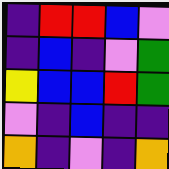[["indigo", "red", "red", "blue", "violet"], ["indigo", "blue", "indigo", "violet", "green"], ["yellow", "blue", "blue", "red", "green"], ["violet", "indigo", "blue", "indigo", "indigo"], ["orange", "indigo", "violet", "indigo", "orange"]]